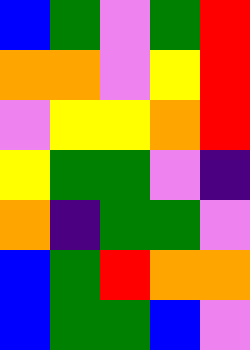[["blue", "green", "violet", "green", "red"], ["orange", "orange", "violet", "yellow", "red"], ["violet", "yellow", "yellow", "orange", "red"], ["yellow", "green", "green", "violet", "indigo"], ["orange", "indigo", "green", "green", "violet"], ["blue", "green", "red", "orange", "orange"], ["blue", "green", "green", "blue", "violet"]]